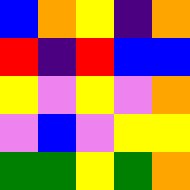[["blue", "orange", "yellow", "indigo", "orange"], ["red", "indigo", "red", "blue", "blue"], ["yellow", "violet", "yellow", "violet", "orange"], ["violet", "blue", "violet", "yellow", "yellow"], ["green", "green", "yellow", "green", "orange"]]